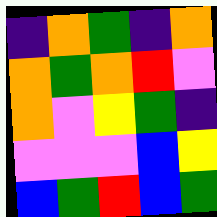[["indigo", "orange", "green", "indigo", "orange"], ["orange", "green", "orange", "red", "violet"], ["orange", "violet", "yellow", "green", "indigo"], ["violet", "violet", "violet", "blue", "yellow"], ["blue", "green", "red", "blue", "green"]]